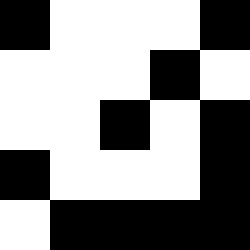[["black", "white", "white", "white", "black"], ["white", "white", "white", "black", "white"], ["white", "white", "black", "white", "black"], ["black", "white", "white", "white", "black"], ["white", "black", "black", "black", "black"]]